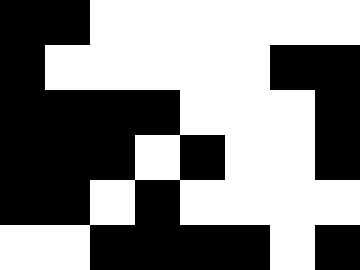[["black", "black", "white", "white", "white", "white", "white", "white"], ["black", "white", "white", "white", "white", "white", "black", "black"], ["black", "black", "black", "black", "white", "white", "white", "black"], ["black", "black", "black", "white", "black", "white", "white", "black"], ["black", "black", "white", "black", "white", "white", "white", "white"], ["white", "white", "black", "black", "black", "black", "white", "black"]]